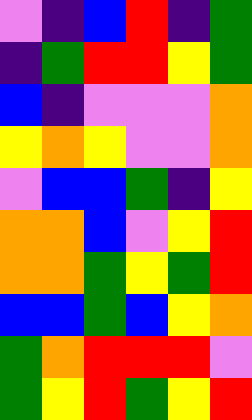[["violet", "indigo", "blue", "red", "indigo", "green"], ["indigo", "green", "red", "red", "yellow", "green"], ["blue", "indigo", "violet", "violet", "violet", "orange"], ["yellow", "orange", "yellow", "violet", "violet", "orange"], ["violet", "blue", "blue", "green", "indigo", "yellow"], ["orange", "orange", "blue", "violet", "yellow", "red"], ["orange", "orange", "green", "yellow", "green", "red"], ["blue", "blue", "green", "blue", "yellow", "orange"], ["green", "orange", "red", "red", "red", "violet"], ["green", "yellow", "red", "green", "yellow", "red"]]